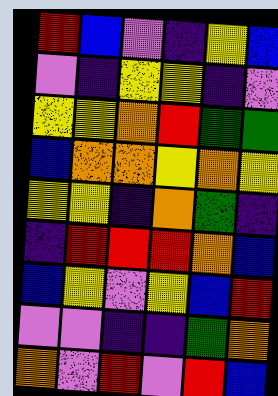[["red", "blue", "violet", "indigo", "yellow", "blue"], ["violet", "indigo", "yellow", "yellow", "indigo", "violet"], ["yellow", "yellow", "orange", "red", "green", "green"], ["blue", "orange", "orange", "yellow", "orange", "yellow"], ["yellow", "yellow", "indigo", "orange", "green", "indigo"], ["indigo", "red", "red", "red", "orange", "blue"], ["blue", "yellow", "violet", "yellow", "blue", "red"], ["violet", "violet", "indigo", "indigo", "green", "orange"], ["orange", "violet", "red", "violet", "red", "blue"]]